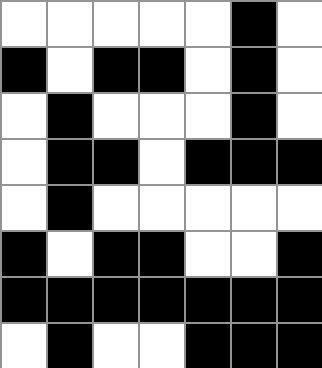[["white", "white", "white", "white", "white", "black", "white"], ["black", "white", "black", "black", "white", "black", "white"], ["white", "black", "white", "white", "white", "black", "white"], ["white", "black", "black", "white", "black", "black", "black"], ["white", "black", "white", "white", "white", "white", "white"], ["black", "white", "black", "black", "white", "white", "black"], ["black", "black", "black", "black", "black", "black", "black"], ["white", "black", "white", "white", "black", "black", "black"]]